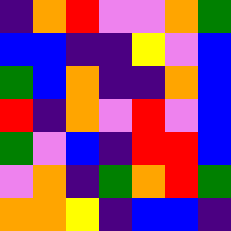[["indigo", "orange", "red", "violet", "violet", "orange", "green"], ["blue", "blue", "indigo", "indigo", "yellow", "violet", "blue"], ["green", "blue", "orange", "indigo", "indigo", "orange", "blue"], ["red", "indigo", "orange", "violet", "red", "violet", "blue"], ["green", "violet", "blue", "indigo", "red", "red", "blue"], ["violet", "orange", "indigo", "green", "orange", "red", "green"], ["orange", "orange", "yellow", "indigo", "blue", "blue", "indigo"]]